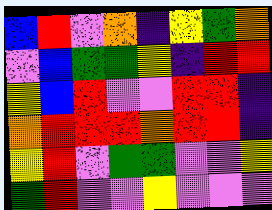[["blue", "red", "violet", "orange", "indigo", "yellow", "green", "orange"], ["violet", "blue", "green", "green", "yellow", "indigo", "red", "red"], ["yellow", "blue", "red", "violet", "violet", "red", "red", "indigo"], ["orange", "red", "red", "red", "orange", "red", "red", "indigo"], ["yellow", "red", "violet", "green", "green", "violet", "violet", "yellow"], ["green", "red", "violet", "violet", "yellow", "violet", "violet", "violet"]]